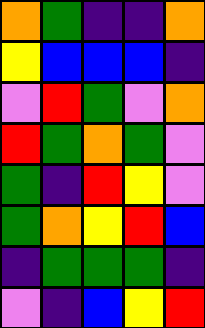[["orange", "green", "indigo", "indigo", "orange"], ["yellow", "blue", "blue", "blue", "indigo"], ["violet", "red", "green", "violet", "orange"], ["red", "green", "orange", "green", "violet"], ["green", "indigo", "red", "yellow", "violet"], ["green", "orange", "yellow", "red", "blue"], ["indigo", "green", "green", "green", "indigo"], ["violet", "indigo", "blue", "yellow", "red"]]